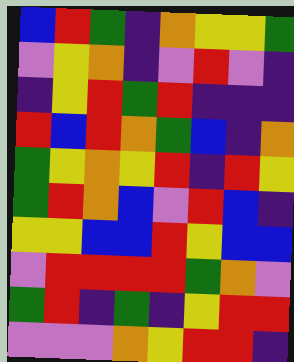[["blue", "red", "green", "indigo", "orange", "yellow", "yellow", "green"], ["violet", "yellow", "orange", "indigo", "violet", "red", "violet", "indigo"], ["indigo", "yellow", "red", "green", "red", "indigo", "indigo", "indigo"], ["red", "blue", "red", "orange", "green", "blue", "indigo", "orange"], ["green", "yellow", "orange", "yellow", "red", "indigo", "red", "yellow"], ["green", "red", "orange", "blue", "violet", "red", "blue", "indigo"], ["yellow", "yellow", "blue", "blue", "red", "yellow", "blue", "blue"], ["violet", "red", "red", "red", "red", "green", "orange", "violet"], ["green", "red", "indigo", "green", "indigo", "yellow", "red", "red"], ["violet", "violet", "violet", "orange", "yellow", "red", "red", "indigo"]]